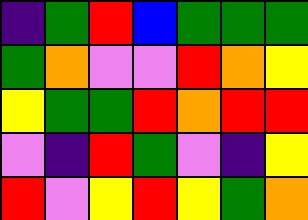[["indigo", "green", "red", "blue", "green", "green", "green"], ["green", "orange", "violet", "violet", "red", "orange", "yellow"], ["yellow", "green", "green", "red", "orange", "red", "red"], ["violet", "indigo", "red", "green", "violet", "indigo", "yellow"], ["red", "violet", "yellow", "red", "yellow", "green", "orange"]]